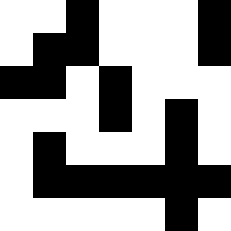[["white", "white", "black", "white", "white", "white", "black"], ["white", "black", "black", "white", "white", "white", "black"], ["black", "black", "white", "black", "white", "white", "white"], ["white", "white", "white", "black", "white", "black", "white"], ["white", "black", "white", "white", "white", "black", "white"], ["white", "black", "black", "black", "black", "black", "black"], ["white", "white", "white", "white", "white", "black", "white"]]